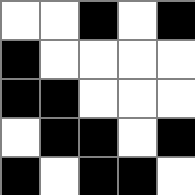[["white", "white", "black", "white", "black"], ["black", "white", "white", "white", "white"], ["black", "black", "white", "white", "white"], ["white", "black", "black", "white", "black"], ["black", "white", "black", "black", "white"]]